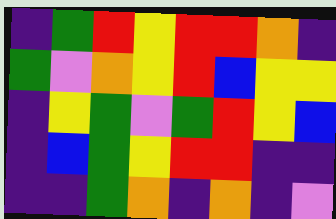[["indigo", "green", "red", "yellow", "red", "red", "orange", "indigo"], ["green", "violet", "orange", "yellow", "red", "blue", "yellow", "yellow"], ["indigo", "yellow", "green", "violet", "green", "red", "yellow", "blue"], ["indigo", "blue", "green", "yellow", "red", "red", "indigo", "indigo"], ["indigo", "indigo", "green", "orange", "indigo", "orange", "indigo", "violet"]]